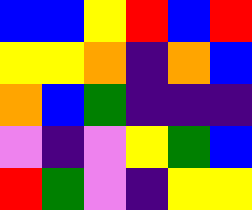[["blue", "blue", "yellow", "red", "blue", "red"], ["yellow", "yellow", "orange", "indigo", "orange", "blue"], ["orange", "blue", "green", "indigo", "indigo", "indigo"], ["violet", "indigo", "violet", "yellow", "green", "blue"], ["red", "green", "violet", "indigo", "yellow", "yellow"]]